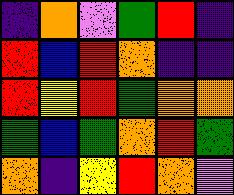[["indigo", "orange", "violet", "green", "red", "indigo"], ["red", "blue", "red", "orange", "indigo", "indigo"], ["red", "yellow", "red", "green", "orange", "orange"], ["green", "blue", "green", "orange", "red", "green"], ["orange", "indigo", "yellow", "red", "orange", "violet"]]